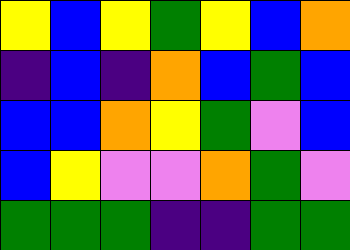[["yellow", "blue", "yellow", "green", "yellow", "blue", "orange"], ["indigo", "blue", "indigo", "orange", "blue", "green", "blue"], ["blue", "blue", "orange", "yellow", "green", "violet", "blue"], ["blue", "yellow", "violet", "violet", "orange", "green", "violet"], ["green", "green", "green", "indigo", "indigo", "green", "green"]]